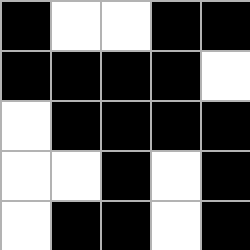[["black", "white", "white", "black", "black"], ["black", "black", "black", "black", "white"], ["white", "black", "black", "black", "black"], ["white", "white", "black", "white", "black"], ["white", "black", "black", "white", "black"]]